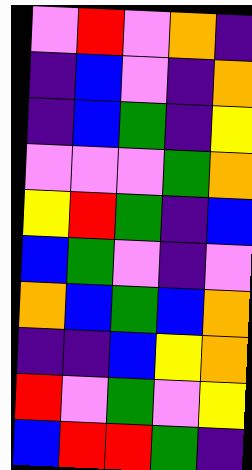[["violet", "red", "violet", "orange", "indigo"], ["indigo", "blue", "violet", "indigo", "orange"], ["indigo", "blue", "green", "indigo", "yellow"], ["violet", "violet", "violet", "green", "orange"], ["yellow", "red", "green", "indigo", "blue"], ["blue", "green", "violet", "indigo", "violet"], ["orange", "blue", "green", "blue", "orange"], ["indigo", "indigo", "blue", "yellow", "orange"], ["red", "violet", "green", "violet", "yellow"], ["blue", "red", "red", "green", "indigo"]]